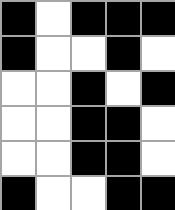[["black", "white", "black", "black", "black"], ["black", "white", "white", "black", "white"], ["white", "white", "black", "white", "black"], ["white", "white", "black", "black", "white"], ["white", "white", "black", "black", "white"], ["black", "white", "white", "black", "black"]]